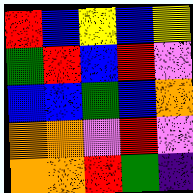[["red", "blue", "yellow", "blue", "yellow"], ["green", "red", "blue", "red", "violet"], ["blue", "blue", "green", "blue", "orange"], ["orange", "orange", "violet", "red", "violet"], ["orange", "orange", "red", "green", "indigo"]]